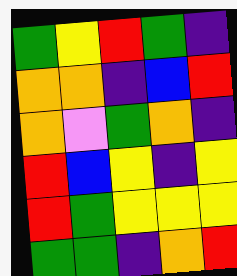[["green", "yellow", "red", "green", "indigo"], ["orange", "orange", "indigo", "blue", "red"], ["orange", "violet", "green", "orange", "indigo"], ["red", "blue", "yellow", "indigo", "yellow"], ["red", "green", "yellow", "yellow", "yellow"], ["green", "green", "indigo", "orange", "red"]]